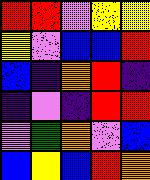[["red", "red", "violet", "yellow", "yellow"], ["yellow", "violet", "blue", "blue", "red"], ["blue", "indigo", "orange", "red", "indigo"], ["indigo", "violet", "indigo", "red", "red"], ["violet", "green", "orange", "violet", "blue"], ["blue", "yellow", "blue", "red", "orange"]]